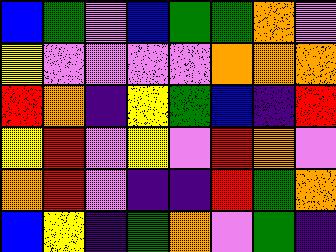[["blue", "green", "violet", "blue", "green", "green", "orange", "violet"], ["yellow", "violet", "violet", "violet", "violet", "orange", "orange", "orange"], ["red", "orange", "indigo", "yellow", "green", "blue", "indigo", "red"], ["yellow", "red", "violet", "yellow", "violet", "red", "orange", "violet"], ["orange", "red", "violet", "indigo", "indigo", "red", "green", "orange"], ["blue", "yellow", "indigo", "green", "orange", "violet", "green", "indigo"]]